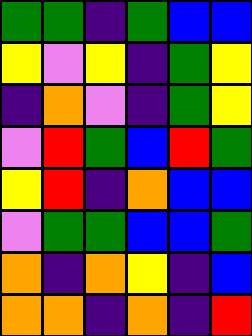[["green", "green", "indigo", "green", "blue", "blue"], ["yellow", "violet", "yellow", "indigo", "green", "yellow"], ["indigo", "orange", "violet", "indigo", "green", "yellow"], ["violet", "red", "green", "blue", "red", "green"], ["yellow", "red", "indigo", "orange", "blue", "blue"], ["violet", "green", "green", "blue", "blue", "green"], ["orange", "indigo", "orange", "yellow", "indigo", "blue"], ["orange", "orange", "indigo", "orange", "indigo", "red"]]